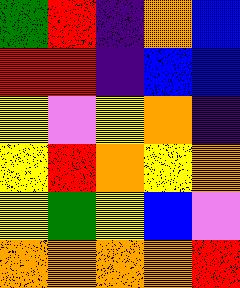[["green", "red", "indigo", "orange", "blue"], ["red", "red", "indigo", "blue", "blue"], ["yellow", "violet", "yellow", "orange", "indigo"], ["yellow", "red", "orange", "yellow", "orange"], ["yellow", "green", "yellow", "blue", "violet"], ["orange", "orange", "orange", "orange", "red"]]